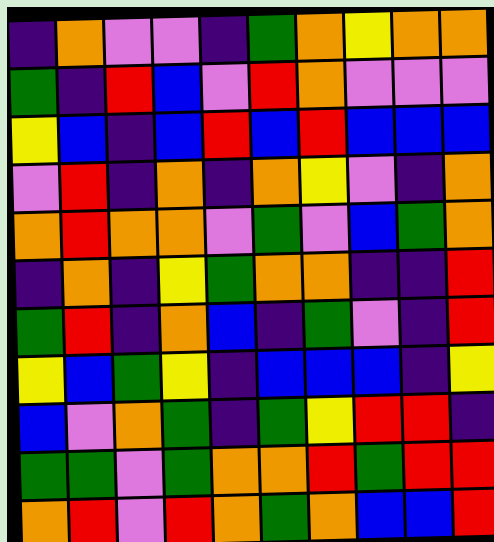[["indigo", "orange", "violet", "violet", "indigo", "green", "orange", "yellow", "orange", "orange"], ["green", "indigo", "red", "blue", "violet", "red", "orange", "violet", "violet", "violet"], ["yellow", "blue", "indigo", "blue", "red", "blue", "red", "blue", "blue", "blue"], ["violet", "red", "indigo", "orange", "indigo", "orange", "yellow", "violet", "indigo", "orange"], ["orange", "red", "orange", "orange", "violet", "green", "violet", "blue", "green", "orange"], ["indigo", "orange", "indigo", "yellow", "green", "orange", "orange", "indigo", "indigo", "red"], ["green", "red", "indigo", "orange", "blue", "indigo", "green", "violet", "indigo", "red"], ["yellow", "blue", "green", "yellow", "indigo", "blue", "blue", "blue", "indigo", "yellow"], ["blue", "violet", "orange", "green", "indigo", "green", "yellow", "red", "red", "indigo"], ["green", "green", "violet", "green", "orange", "orange", "red", "green", "red", "red"], ["orange", "red", "violet", "red", "orange", "green", "orange", "blue", "blue", "red"]]